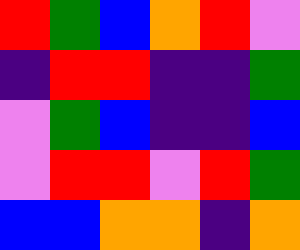[["red", "green", "blue", "orange", "red", "violet"], ["indigo", "red", "red", "indigo", "indigo", "green"], ["violet", "green", "blue", "indigo", "indigo", "blue"], ["violet", "red", "red", "violet", "red", "green"], ["blue", "blue", "orange", "orange", "indigo", "orange"]]